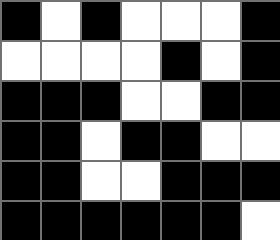[["black", "white", "black", "white", "white", "white", "black"], ["white", "white", "white", "white", "black", "white", "black"], ["black", "black", "black", "white", "white", "black", "black"], ["black", "black", "white", "black", "black", "white", "white"], ["black", "black", "white", "white", "black", "black", "black"], ["black", "black", "black", "black", "black", "black", "white"]]